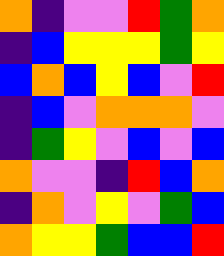[["orange", "indigo", "violet", "violet", "red", "green", "orange"], ["indigo", "blue", "yellow", "yellow", "yellow", "green", "yellow"], ["blue", "orange", "blue", "yellow", "blue", "violet", "red"], ["indigo", "blue", "violet", "orange", "orange", "orange", "violet"], ["indigo", "green", "yellow", "violet", "blue", "violet", "blue"], ["orange", "violet", "violet", "indigo", "red", "blue", "orange"], ["indigo", "orange", "violet", "yellow", "violet", "green", "blue"], ["orange", "yellow", "yellow", "green", "blue", "blue", "red"]]